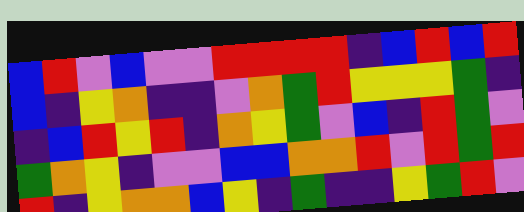[["blue", "red", "violet", "blue", "violet", "violet", "red", "red", "red", "red", "indigo", "blue", "red", "blue", "red"], ["blue", "indigo", "yellow", "orange", "indigo", "indigo", "violet", "orange", "green", "red", "yellow", "yellow", "yellow", "green", "indigo"], ["indigo", "blue", "red", "yellow", "red", "indigo", "orange", "yellow", "green", "violet", "blue", "indigo", "red", "green", "violet"], ["green", "orange", "yellow", "indigo", "violet", "violet", "blue", "blue", "orange", "orange", "red", "violet", "red", "green", "red"], ["red", "indigo", "yellow", "orange", "orange", "blue", "yellow", "indigo", "green", "indigo", "indigo", "yellow", "green", "red", "violet"]]